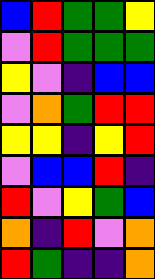[["blue", "red", "green", "green", "yellow"], ["violet", "red", "green", "green", "green"], ["yellow", "violet", "indigo", "blue", "blue"], ["violet", "orange", "green", "red", "red"], ["yellow", "yellow", "indigo", "yellow", "red"], ["violet", "blue", "blue", "red", "indigo"], ["red", "violet", "yellow", "green", "blue"], ["orange", "indigo", "red", "violet", "orange"], ["red", "green", "indigo", "indigo", "orange"]]